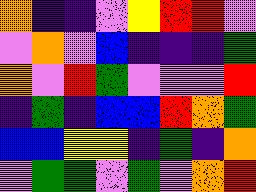[["orange", "indigo", "indigo", "violet", "yellow", "red", "red", "violet"], ["violet", "orange", "violet", "blue", "indigo", "indigo", "indigo", "green"], ["orange", "violet", "red", "green", "violet", "violet", "violet", "red"], ["indigo", "green", "indigo", "blue", "blue", "red", "orange", "green"], ["blue", "blue", "yellow", "yellow", "indigo", "green", "indigo", "orange"], ["violet", "green", "green", "violet", "green", "violet", "orange", "red"]]